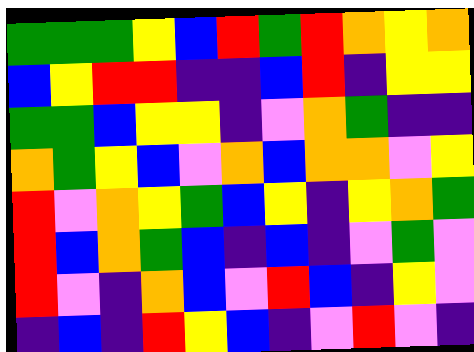[["green", "green", "green", "yellow", "blue", "red", "green", "red", "orange", "yellow", "orange"], ["blue", "yellow", "red", "red", "indigo", "indigo", "blue", "red", "indigo", "yellow", "yellow"], ["green", "green", "blue", "yellow", "yellow", "indigo", "violet", "orange", "green", "indigo", "indigo"], ["orange", "green", "yellow", "blue", "violet", "orange", "blue", "orange", "orange", "violet", "yellow"], ["red", "violet", "orange", "yellow", "green", "blue", "yellow", "indigo", "yellow", "orange", "green"], ["red", "blue", "orange", "green", "blue", "indigo", "blue", "indigo", "violet", "green", "violet"], ["red", "violet", "indigo", "orange", "blue", "violet", "red", "blue", "indigo", "yellow", "violet"], ["indigo", "blue", "indigo", "red", "yellow", "blue", "indigo", "violet", "red", "violet", "indigo"]]